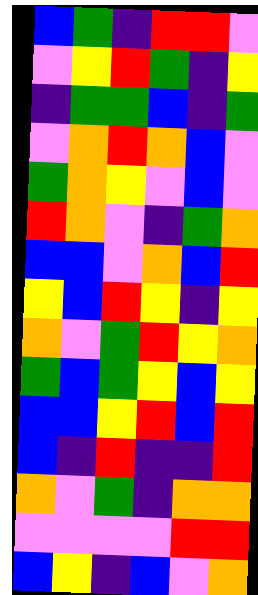[["blue", "green", "indigo", "red", "red", "violet"], ["violet", "yellow", "red", "green", "indigo", "yellow"], ["indigo", "green", "green", "blue", "indigo", "green"], ["violet", "orange", "red", "orange", "blue", "violet"], ["green", "orange", "yellow", "violet", "blue", "violet"], ["red", "orange", "violet", "indigo", "green", "orange"], ["blue", "blue", "violet", "orange", "blue", "red"], ["yellow", "blue", "red", "yellow", "indigo", "yellow"], ["orange", "violet", "green", "red", "yellow", "orange"], ["green", "blue", "green", "yellow", "blue", "yellow"], ["blue", "blue", "yellow", "red", "blue", "red"], ["blue", "indigo", "red", "indigo", "indigo", "red"], ["orange", "violet", "green", "indigo", "orange", "orange"], ["violet", "violet", "violet", "violet", "red", "red"], ["blue", "yellow", "indigo", "blue", "violet", "orange"]]